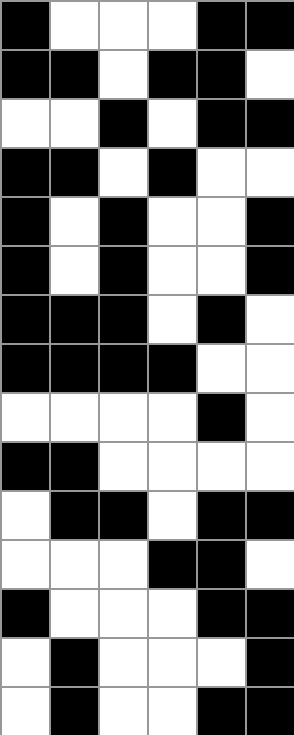[["black", "white", "white", "white", "black", "black"], ["black", "black", "white", "black", "black", "white"], ["white", "white", "black", "white", "black", "black"], ["black", "black", "white", "black", "white", "white"], ["black", "white", "black", "white", "white", "black"], ["black", "white", "black", "white", "white", "black"], ["black", "black", "black", "white", "black", "white"], ["black", "black", "black", "black", "white", "white"], ["white", "white", "white", "white", "black", "white"], ["black", "black", "white", "white", "white", "white"], ["white", "black", "black", "white", "black", "black"], ["white", "white", "white", "black", "black", "white"], ["black", "white", "white", "white", "black", "black"], ["white", "black", "white", "white", "white", "black"], ["white", "black", "white", "white", "black", "black"]]